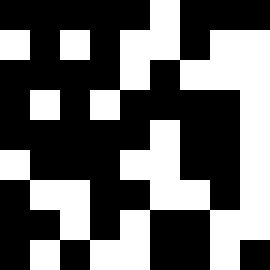[["black", "black", "black", "black", "black", "white", "black", "black", "black"], ["white", "black", "white", "black", "white", "white", "black", "white", "white"], ["black", "black", "black", "black", "white", "black", "white", "white", "white"], ["black", "white", "black", "white", "black", "black", "black", "black", "white"], ["black", "black", "black", "black", "black", "white", "black", "black", "white"], ["white", "black", "black", "black", "white", "white", "black", "black", "white"], ["black", "white", "white", "black", "black", "white", "white", "black", "white"], ["black", "black", "white", "black", "white", "black", "black", "white", "white"], ["black", "white", "black", "white", "white", "black", "black", "white", "black"]]